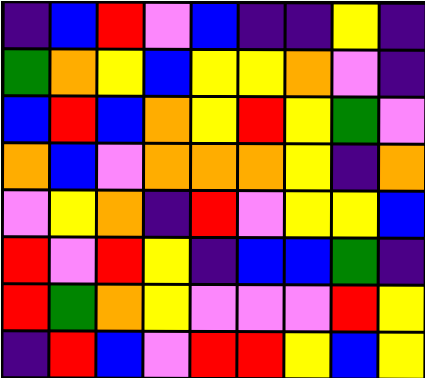[["indigo", "blue", "red", "violet", "blue", "indigo", "indigo", "yellow", "indigo"], ["green", "orange", "yellow", "blue", "yellow", "yellow", "orange", "violet", "indigo"], ["blue", "red", "blue", "orange", "yellow", "red", "yellow", "green", "violet"], ["orange", "blue", "violet", "orange", "orange", "orange", "yellow", "indigo", "orange"], ["violet", "yellow", "orange", "indigo", "red", "violet", "yellow", "yellow", "blue"], ["red", "violet", "red", "yellow", "indigo", "blue", "blue", "green", "indigo"], ["red", "green", "orange", "yellow", "violet", "violet", "violet", "red", "yellow"], ["indigo", "red", "blue", "violet", "red", "red", "yellow", "blue", "yellow"]]